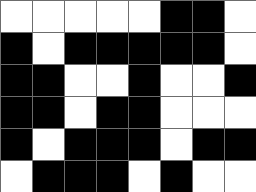[["white", "white", "white", "white", "white", "black", "black", "white"], ["black", "white", "black", "black", "black", "black", "black", "white"], ["black", "black", "white", "white", "black", "white", "white", "black"], ["black", "black", "white", "black", "black", "white", "white", "white"], ["black", "white", "black", "black", "black", "white", "black", "black"], ["white", "black", "black", "black", "white", "black", "white", "white"]]